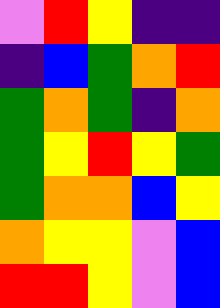[["violet", "red", "yellow", "indigo", "indigo"], ["indigo", "blue", "green", "orange", "red"], ["green", "orange", "green", "indigo", "orange"], ["green", "yellow", "red", "yellow", "green"], ["green", "orange", "orange", "blue", "yellow"], ["orange", "yellow", "yellow", "violet", "blue"], ["red", "red", "yellow", "violet", "blue"]]